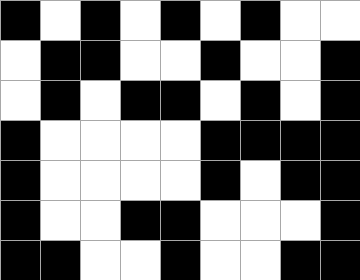[["black", "white", "black", "white", "black", "white", "black", "white", "white"], ["white", "black", "black", "white", "white", "black", "white", "white", "black"], ["white", "black", "white", "black", "black", "white", "black", "white", "black"], ["black", "white", "white", "white", "white", "black", "black", "black", "black"], ["black", "white", "white", "white", "white", "black", "white", "black", "black"], ["black", "white", "white", "black", "black", "white", "white", "white", "black"], ["black", "black", "white", "white", "black", "white", "white", "black", "black"]]